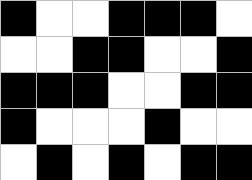[["black", "white", "white", "black", "black", "black", "white"], ["white", "white", "black", "black", "white", "white", "black"], ["black", "black", "black", "white", "white", "black", "black"], ["black", "white", "white", "white", "black", "white", "white"], ["white", "black", "white", "black", "white", "black", "black"]]